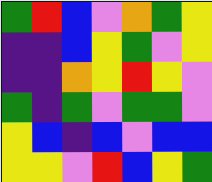[["green", "red", "blue", "violet", "orange", "green", "yellow"], ["indigo", "indigo", "blue", "yellow", "green", "violet", "yellow"], ["indigo", "indigo", "orange", "yellow", "red", "yellow", "violet"], ["green", "indigo", "green", "violet", "green", "green", "violet"], ["yellow", "blue", "indigo", "blue", "violet", "blue", "blue"], ["yellow", "yellow", "violet", "red", "blue", "yellow", "green"]]